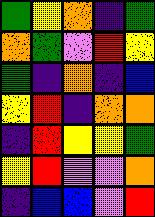[["green", "yellow", "orange", "indigo", "green"], ["orange", "green", "violet", "red", "yellow"], ["green", "indigo", "orange", "indigo", "blue"], ["yellow", "red", "indigo", "orange", "orange"], ["indigo", "red", "yellow", "yellow", "green"], ["yellow", "red", "violet", "violet", "orange"], ["indigo", "blue", "blue", "violet", "red"]]